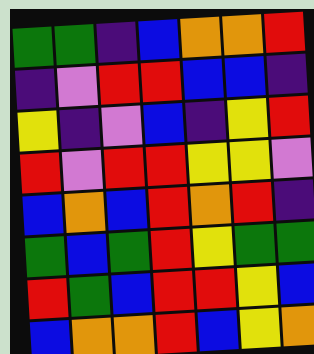[["green", "green", "indigo", "blue", "orange", "orange", "red"], ["indigo", "violet", "red", "red", "blue", "blue", "indigo"], ["yellow", "indigo", "violet", "blue", "indigo", "yellow", "red"], ["red", "violet", "red", "red", "yellow", "yellow", "violet"], ["blue", "orange", "blue", "red", "orange", "red", "indigo"], ["green", "blue", "green", "red", "yellow", "green", "green"], ["red", "green", "blue", "red", "red", "yellow", "blue"], ["blue", "orange", "orange", "red", "blue", "yellow", "orange"]]